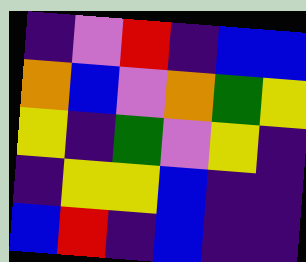[["indigo", "violet", "red", "indigo", "blue", "blue"], ["orange", "blue", "violet", "orange", "green", "yellow"], ["yellow", "indigo", "green", "violet", "yellow", "indigo"], ["indigo", "yellow", "yellow", "blue", "indigo", "indigo"], ["blue", "red", "indigo", "blue", "indigo", "indigo"]]